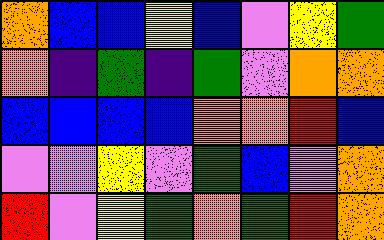[["orange", "blue", "blue", "yellow", "blue", "violet", "yellow", "green"], ["orange", "indigo", "green", "indigo", "green", "violet", "orange", "orange"], ["blue", "blue", "blue", "blue", "orange", "orange", "red", "blue"], ["violet", "violet", "yellow", "violet", "green", "blue", "violet", "orange"], ["red", "violet", "yellow", "green", "orange", "green", "red", "orange"]]